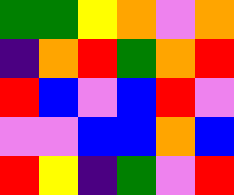[["green", "green", "yellow", "orange", "violet", "orange"], ["indigo", "orange", "red", "green", "orange", "red"], ["red", "blue", "violet", "blue", "red", "violet"], ["violet", "violet", "blue", "blue", "orange", "blue"], ["red", "yellow", "indigo", "green", "violet", "red"]]